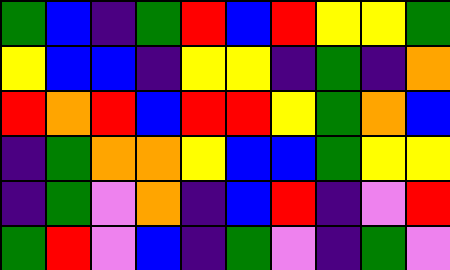[["green", "blue", "indigo", "green", "red", "blue", "red", "yellow", "yellow", "green"], ["yellow", "blue", "blue", "indigo", "yellow", "yellow", "indigo", "green", "indigo", "orange"], ["red", "orange", "red", "blue", "red", "red", "yellow", "green", "orange", "blue"], ["indigo", "green", "orange", "orange", "yellow", "blue", "blue", "green", "yellow", "yellow"], ["indigo", "green", "violet", "orange", "indigo", "blue", "red", "indigo", "violet", "red"], ["green", "red", "violet", "blue", "indigo", "green", "violet", "indigo", "green", "violet"]]